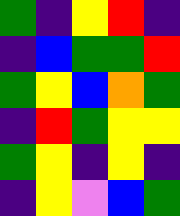[["green", "indigo", "yellow", "red", "indigo"], ["indigo", "blue", "green", "green", "red"], ["green", "yellow", "blue", "orange", "green"], ["indigo", "red", "green", "yellow", "yellow"], ["green", "yellow", "indigo", "yellow", "indigo"], ["indigo", "yellow", "violet", "blue", "green"]]